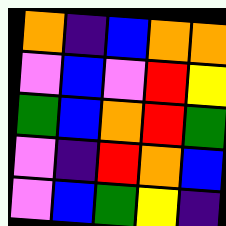[["orange", "indigo", "blue", "orange", "orange"], ["violet", "blue", "violet", "red", "yellow"], ["green", "blue", "orange", "red", "green"], ["violet", "indigo", "red", "orange", "blue"], ["violet", "blue", "green", "yellow", "indigo"]]